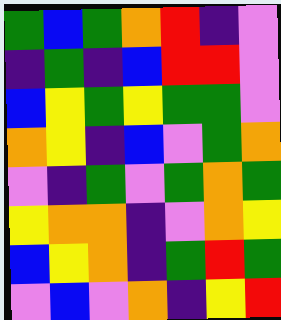[["green", "blue", "green", "orange", "red", "indigo", "violet"], ["indigo", "green", "indigo", "blue", "red", "red", "violet"], ["blue", "yellow", "green", "yellow", "green", "green", "violet"], ["orange", "yellow", "indigo", "blue", "violet", "green", "orange"], ["violet", "indigo", "green", "violet", "green", "orange", "green"], ["yellow", "orange", "orange", "indigo", "violet", "orange", "yellow"], ["blue", "yellow", "orange", "indigo", "green", "red", "green"], ["violet", "blue", "violet", "orange", "indigo", "yellow", "red"]]